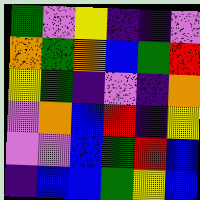[["green", "violet", "yellow", "indigo", "indigo", "violet"], ["orange", "green", "orange", "blue", "green", "red"], ["yellow", "green", "indigo", "violet", "indigo", "orange"], ["violet", "orange", "blue", "red", "indigo", "yellow"], ["violet", "violet", "blue", "green", "red", "blue"], ["indigo", "blue", "blue", "green", "yellow", "blue"]]